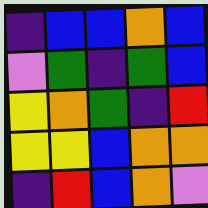[["indigo", "blue", "blue", "orange", "blue"], ["violet", "green", "indigo", "green", "blue"], ["yellow", "orange", "green", "indigo", "red"], ["yellow", "yellow", "blue", "orange", "orange"], ["indigo", "red", "blue", "orange", "violet"]]